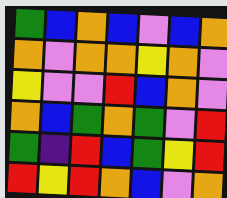[["green", "blue", "orange", "blue", "violet", "blue", "orange"], ["orange", "violet", "orange", "orange", "yellow", "orange", "violet"], ["yellow", "violet", "violet", "red", "blue", "orange", "violet"], ["orange", "blue", "green", "orange", "green", "violet", "red"], ["green", "indigo", "red", "blue", "green", "yellow", "red"], ["red", "yellow", "red", "orange", "blue", "violet", "orange"]]